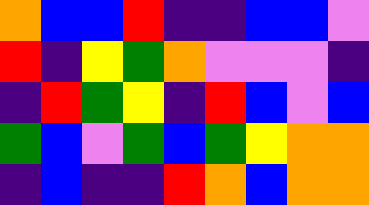[["orange", "blue", "blue", "red", "indigo", "indigo", "blue", "blue", "violet"], ["red", "indigo", "yellow", "green", "orange", "violet", "violet", "violet", "indigo"], ["indigo", "red", "green", "yellow", "indigo", "red", "blue", "violet", "blue"], ["green", "blue", "violet", "green", "blue", "green", "yellow", "orange", "orange"], ["indigo", "blue", "indigo", "indigo", "red", "orange", "blue", "orange", "orange"]]